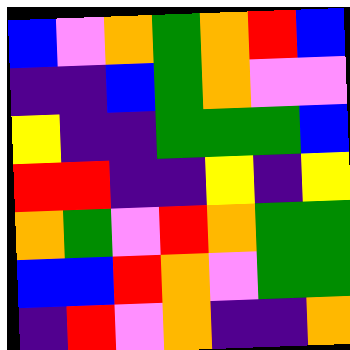[["blue", "violet", "orange", "green", "orange", "red", "blue"], ["indigo", "indigo", "blue", "green", "orange", "violet", "violet"], ["yellow", "indigo", "indigo", "green", "green", "green", "blue"], ["red", "red", "indigo", "indigo", "yellow", "indigo", "yellow"], ["orange", "green", "violet", "red", "orange", "green", "green"], ["blue", "blue", "red", "orange", "violet", "green", "green"], ["indigo", "red", "violet", "orange", "indigo", "indigo", "orange"]]